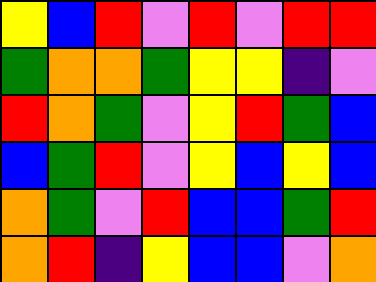[["yellow", "blue", "red", "violet", "red", "violet", "red", "red"], ["green", "orange", "orange", "green", "yellow", "yellow", "indigo", "violet"], ["red", "orange", "green", "violet", "yellow", "red", "green", "blue"], ["blue", "green", "red", "violet", "yellow", "blue", "yellow", "blue"], ["orange", "green", "violet", "red", "blue", "blue", "green", "red"], ["orange", "red", "indigo", "yellow", "blue", "blue", "violet", "orange"]]